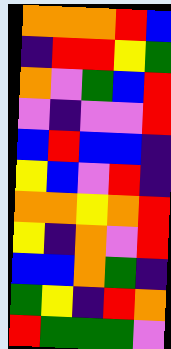[["orange", "orange", "orange", "red", "blue"], ["indigo", "red", "red", "yellow", "green"], ["orange", "violet", "green", "blue", "red"], ["violet", "indigo", "violet", "violet", "red"], ["blue", "red", "blue", "blue", "indigo"], ["yellow", "blue", "violet", "red", "indigo"], ["orange", "orange", "yellow", "orange", "red"], ["yellow", "indigo", "orange", "violet", "red"], ["blue", "blue", "orange", "green", "indigo"], ["green", "yellow", "indigo", "red", "orange"], ["red", "green", "green", "green", "violet"]]